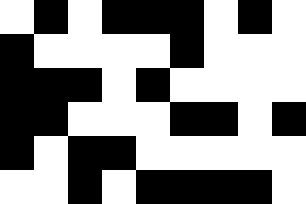[["white", "black", "white", "black", "black", "black", "white", "black", "white"], ["black", "white", "white", "white", "white", "black", "white", "white", "white"], ["black", "black", "black", "white", "black", "white", "white", "white", "white"], ["black", "black", "white", "white", "white", "black", "black", "white", "black"], ["black", "white", "black", "black", "white", "white", "white", "white", "white"], ["white", "white", "black", "white", "black", "black", "black", "black", "white"]]